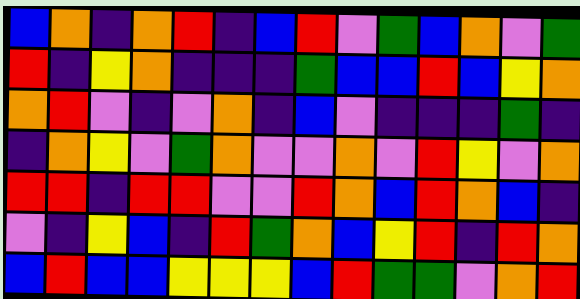[["blue", "orange", "indigo", "orange", "red", "indigo", "blue", "red", "violet", "green", "blue", "orange", "violet", "green"], ["red", "indigo", "yellow", "orange", "indigo", "indigo", "indigo", "green", "blue", "blue", "red", "blue", "yellow", "orange"], ["orange", "red", "violet", "indigo", "violet", "orange", "indigo", "blue", "violet", "indigo", "indigo", "indigo", "green", "indigo"], ["indigo", "orange", "yellow", "violet", "green", "orange", "violet", "violet", "orange", "violet", "red", "yellow", "violet", "orange"], ["red", "red", "indigo", "red", "red", "violet", "violet", "red", "orange", "blue", "red", "orange", "blue", "indigo"], ["violet", "indigo", "yellow", "blue", "indigo", "red", "green", "orange", "blue", "yellow", "red", "indigo", "red", "orange"], ["blue", "red", "blue", "blue", "yellow", "yellow", "yellow", "blue", "red", "green", "green", "violet", "orange", "red"]]